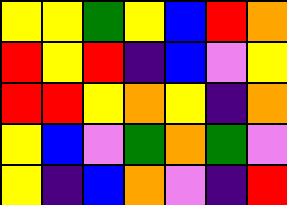[["yellow", "yellow", "green", "yellow", "blue", "red", "orange"], ["red", "yellow", "red", "indigo", "blue", "violet", "yellow"], ["red", "red", "yellow", "orange", "yellow", "indigo", "orange"], ["yellow", "blue", "violet", "green", "orange", "green", "violet"], ["yellow", "indigo", "blue", "orange", "violet", "indigo", "red"]]